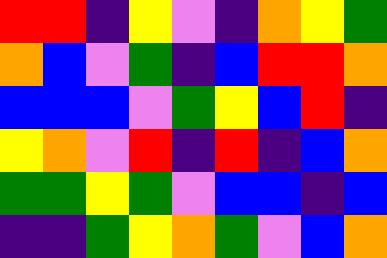[["red", "red", "indigo", "yellow", "violet", "indigo", "orange", "yellow", "green"], ["orange", "blue", "violet", "green", "indigo", "blue", "red", "red", "orange"], ["blue", "blue", "blue", "violet", "green", "yellow", "blue", "red", "indigo"], ["yellow", "orange", "violet", "red", "indigo", "red", "indigo", "blue", "orange"], ["green", "green", "yellow", "green", "violet", "blue", "blue", "indigo", "blue"], ["indigo", "indigo", "green", "yellow", "orange", "green", "violet", "blue", "orange"]]